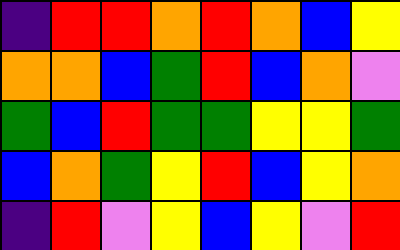[["indigo", "red", "red", "orange", "red", "orange", "blue", "yellow"], ["orange", "orange", "blue", "green", "red", "blue", "orange", "violet"], ["green", "blue", "red", "green", "green", "yellow", "yellow", "green"], ["blue", "orange", "green", "yellow", "red", "blue", "yellow", "orange"], ["indigo", "red", "violet", "yellow", "blue", "yellow", "violet", "red"]]